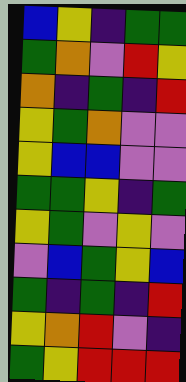[["blue", "yellow", "indigo", "green", "green"], ["green", "orange", "violet", "red", "yellow"], ["orange", "indigo", "green", "indigo", "red"], ["yellow", "green", "orange", "violet", "violet"], ["yellow", "blue", "blue", "violet", "violet"], ["green", "green", "yellow", "indigo", "green"], ["yellow", "green", "violet", "yellow", "violet"], ["violet", "blue", "green", "yellow", "blue"], ["green", "indigo", "green", "indigo", "red"], ["yellow", "orange", "red", "violet", "indigo"], ["green", "yellow", "red", "red", "red"]]